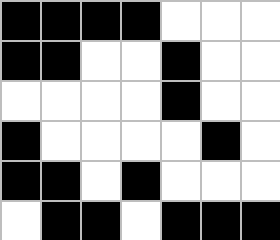[["black", "black", "black", "black", "white", "white", "white"], ["black", "black", "white", "white", "black", "white", "white"], ["white", "white", "white", "white", "black", "white", "white"], ["black", "white", "white", "white", "white", "black", "white"], ["black", "black", "white", "black", "white", "white", "white"], ["white", "black", "black", "white", "black", "black", "black"]]